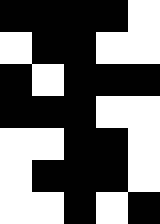[["black", "black", "black", "black", "white"], ["white", "black", "black", "white", "white"], ["black", "white", "black", "black", "black"], ["black", "black", "black", "white", "white"], ["white", "white", "black", "black", "white"], ["white", "black", "black", "black", "white"], ["white", "white", "black", "white", "black"]]